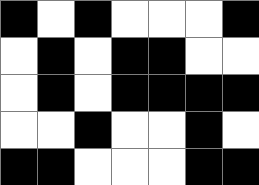[["black", "white", "black", "white", "white", "white", "black"], ["white", "black", "white", "black", "black", "white", "white"], ["white", "black", "white", "black", "black", "black", "black"], ["white", "white", "black", "white", "white", "black", "white"], ["black", "black", "white", "white", "white", "black", "black"]]